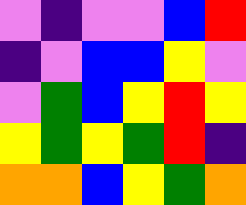[["violet", "indigo", "violet", "violet", "blue", "red"], ["indigo", "violet", "blue", "blue", "yellow", "violet"], ["violet", "green", "blue", "yellow", "red", "yellow"], ["yellow", "green", "yellow", "green", "red", "indigo"], ["orange", "orange", "blue", "yellow", "green", "orange"]]